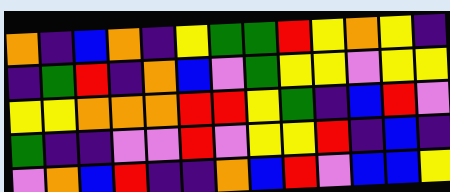[["orange", "indigo", "blue", "orange", "indigo", "yellow", "green", "green", "red", "yellow", "orange", "yellow", "indigo"], ["indigo", "green", "red", "indigo", "orange", "blue", "violet", "green", "yellow", "yellow", "violet", "yellow", "yellow"], ["yellow", "yellow", "orange", "orange", "orange", "red", "red", "yellow", "green", "indigo", "blue", "red", "violet"], ["green", "indigo", "indigo", "violet", "violet", "red", "violet", "yellow", "yellow", "red", "indigo", "blue", "indigo"], ["violet", "orange", "blue", "red", "indigo", "indigo", "orange", "blue", "red", "violet", "blue", "blue", "yellow"]]